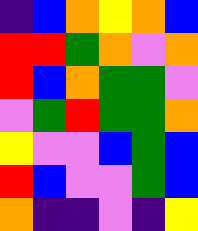[["indigo", "blue", "orange", "yellow", "orange", "blue"], ["red", "red", "green", "orange", "violet", "orange"], ["red", "blue", "orange", "green", "green", "violet"], ["violet", "green", "red", "green", "green", "orange"], ["yellow", "violet", "violet", "blue", "green", "blue"], ["red", "blue", "violet", "violet", "green", "blue"], ["orange", "indigo", "indigo", "violet", "indigo", "yellow"]]